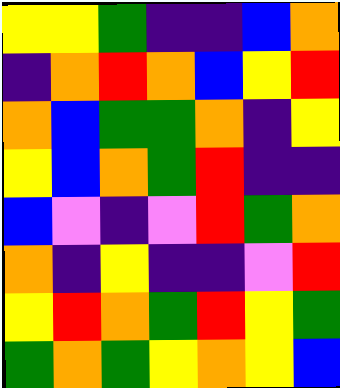[["yellow", "yellow", "green", "indigo", "indigo", "blue", "orange"], ["indigo", "orange", "red", "orange", "blue", "yellow", "red"], ["orange", "blue", "green", "green", "orange", "indigo", "yellow"], ["yellow", "blue", "orange", "green", "red", "indigo", "indigo"], ["blue", "violet", "indigo", "violet", "red", "green", "orange"], ["orange", "indigo", "yellow", "indigo", "indigo", "violet", "red"], ["yellow", "red", "orange", "green", "red", "yellow", "green"], ["green", "orange", "green", "yellow", "orange", "yellow", "blue"]]